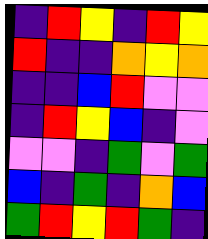[["indigo", "red", "yellow", "indigo", "red", "yellow"], ["red", "indigo", "indigo", "orange", "yellow", "orange"], ["indigo", "indigo", "blue", "red", "violet", "violet"], ["indigo", "red", "yellow", "blue", "indigo", "violet"], ["violet", "violet", "indigo", "green", "violet", "green"], ["blue", "indigo", "green", "indigo", "orange", "blue"], ["green", "red", "yellow", "red", "green", "indigo"]]